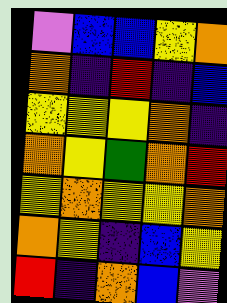[["violet", "blue", "blue", "yellow", "orange"], ["orange", "indigo", "red", "indigo", "blue"], ["yellow", "yellow", "yellow", "orange", "indigo"], ["orange", "yellow", "green", "orange", "red"], ["yellow", "orange", "yellow", "yellow", "orange"], ["orange", "yellow", "indigo", "blue", "yellow"], ["red", "indigo", "orange", "blue", "violet"]]